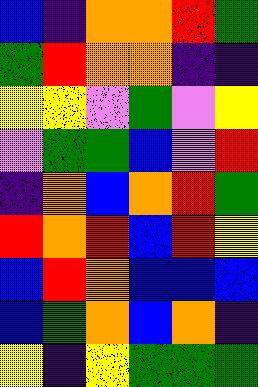[["blue", "indigo", "orange", "orange", "red", "green"], ["green", "red", "orange", "orange", "indigo", "indigo"], ["yellow", "yellow", "violet", "green", "violet", "yellow"], ["violet", "green", "green", "blue", "violet", "red"], ["indigo", "orange", "blue", "orange", "red", "green"], ["red", "orange", "red", "blue", "red", "yellow"], ["blue", "red", "orange", "blue", "blue", "blue"], ["blue", "green", "orange", "blue", "orange", "indigo"], ["yellow", "indigo", "yellow", "green", "green", "green"]]